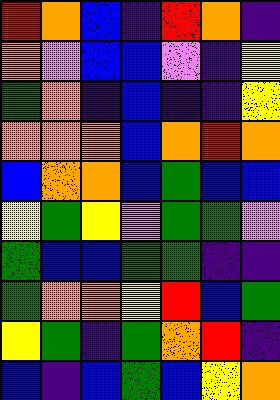[["red", "orange", "blue", "indigo", "red", "orange", "indigo"], ["orange", "violet", "blue", "blue", "violet", "indigo", "yellow"], ["green", "orange", "indigo", "blue", "indigo", "indigo", "yellow"], ["orange", "orange", "orange", "blue", "orange", "red", "orange"], ["blue", "orange", "orange", "blue", "green", "blue", "blue"], ["yellow", "green", "yellow", "violet", "green", "green", "violet"], ["green", "blue", "blue", "green", "green", "indigo", "indigo"], ["green", "orange", "orange", "yellow", "red", "blue", "green"], ["yellow", "green", "indigo", "green", "orange", "red", "indigo"], ["blue", "indigo", "blue", "green", "blue", "yellow", "orange"]]